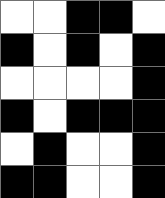[["white", "white", "black", "black", "white"], ["black", "white", "black", "white", "black"], ["white", "white", "white", "white", "black"], ["black", "white", "black", "black", "black"], ["white", "black", "white", "white", "black"], ["black", "black", "white", "white", "black"]]